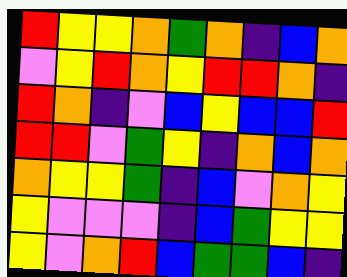[["red", "yellow", "yellow", "orange", "green", "orange", "indigo", "blue", "orange"], ["violet", "yellow", "red", "orange", "yellow", "red", "red", "orange", "indigo"], ["red", "orange", "indigo", "violet", "blue", "yellow", "blue", "blue", "red"], ["red", "red", "violet", "green", "yellow", "indigo", "orange", "blue", "orange"], ["orange", "yellow", "yellow", "green", "indigo", "blue", "violet", "orange", "yellow"], ["yellow", "violet", "violet", "violet", "indigo", "blue", "green", "yellow", "yellow"], ["yellow", "violet", "orange", "red", "blue", "green", "green", "blue", "indigo"]]